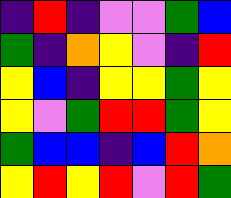[["indigo", "red", "indigo", "violet", "violet", "green", "blue"], ["green", "indigo", "orange", "yellow", "violet", "indigo", "red"], ["yellow", "blue", "indigo", "yellow", "yellow", "green", "yellow"], ["yellow", "violet", "green", "red", "red", "green", "yellow"], ["green", "blue", "blue", "indigo", "blue", "red", "orange"], ["yellow", "red", "yellow", "red", "violet", "red", "green"]]